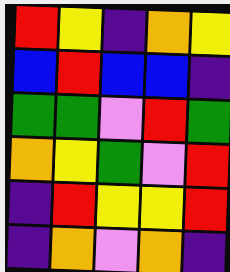[["red", "yellow", "indigo", "orange", "yellow"], ["blue", "red", "blue", "blue", "indigo"], ["green", "green", "violet", "red", "green"], ["orange", "yellow", "green", "violet", "red"], ["indigo", "red", "yellow", "yellow", "red"], ["indigo", "orange", "violet", "orange", "indigo"]]